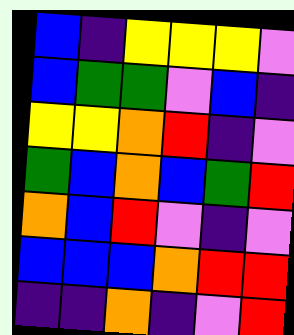[["blue", "indigo", "yellow", "yellow", "yellow", "violet"], ["blue", "green", "green", "violet", "blue", "indigo"], ["yellow", "yellow", "orange", "red", "indigo", "violet"], ["green", "blue", "orange", "blue", "green", "red"], ["orange", "blue", "red", "violet", "indigo", "violet"], ["blue", "blue", "blue", "orange", "red", "red"], ["indigo", "indigo", "orange", "indigo", "violet", "red"]]